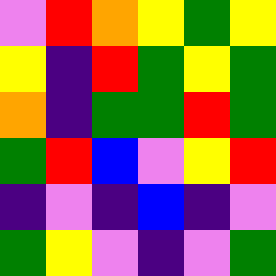[["violet", "red", "orange", "yellow", "green", "yellow"], ["yellow", "indigo", "red", "green", "yellow", "green"], ["orange", "indigo", "green", "green", "red", "green"], ["green", "red", "blue", "violet", "yellow", "red"], ["indigo", "violet", "indigo", "blue", "indigo", "violet"], ["green", "yellow", "violet", "indigo", "violet", "green"]]